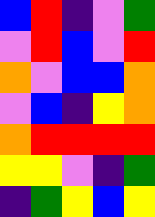[["blue", "red", "indigo", "violet", "green"], ["violet", "red", "blue", "violet", "red"], ["orange", "violet", "blue", "blue", "orange"], ["violet", "blue", "indigo", "yellow", "orange"], ["orange", "red", "red", "red", "red"], ["yellow", "yellow", "violet", "indigo", "green"], ["indigo", "green", "yellow", "blue", "yellow"]]